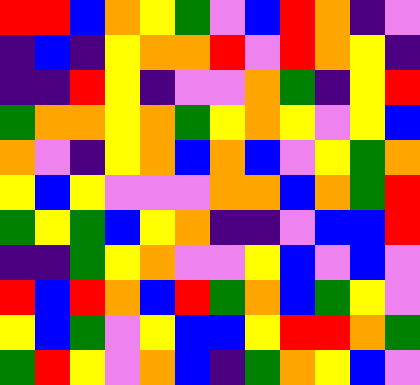[["red", "red", "blue", "orange", "yellow", "green", "violet", "blue", "red", "orange", "indigo", "violet"], ["indigo", "blue", "indigo", "yellow", "orange", "orange", "red", "violet", "red", "orange", "yellow", "indigo"], ["indigo", "indigo", "red", "yellow", "indigo", "violet", "violet", "orange", "green", "indigo", "yellow", "red"], ["green", "orange", "orange", "yellow", "orange", "green", "yellow", "orange", "yellow", "violet", "yellow", "blue"], ["orange", "violet", "indigo", "yellow", "orange", "blue", "orange", "blue", "violet", "yellow", "green", "orange"], ["yellow", "blue", "yellow", "violet", "violet", "violet", "orange", "orange", "blue", "orange", "green", "red"], ["green", "yellow", "green", "blue", "yellow", "orange", "indigo", "indigo", "violet", "blue", "blue", "red"], ["indigo", "indigo", "green", "yellow", "orange", "violet", "violet", "yellow", "blue", "violet", "blue", "violet"], ["red", "blue", "red", "orange", "blue", "red", "green", "orange", "blue", "green", "yellow", "violet"], ["yellow", "blue", "green", "violet", "yellow", "blue", "blue", "yellow", "red", "red", "orange", "green"], ["green", "red", "yellow", "violet", "orange", "blue", "indigo", "green", "orange", "yellow", "blue", "violet"]]